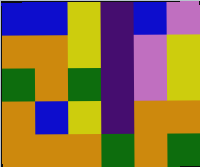[["blue", "blue", "yellow", "indigo", "blue", "violet"], ["orange", "orange", "yellow", "indigo", "violet", "yellow"], ["green", "orange", "green", "indigo", "violet", "yellow"], ["orange", "blue", "yellow", "indigo", "orange", "orange"], ["orange", "orange", "orange", "green", "orange", "green"]]